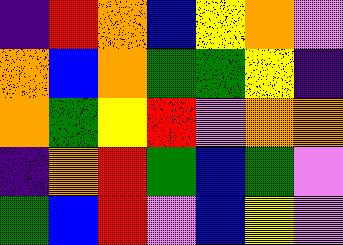[["indigo", "red", "orange", "blue", "yellow", "orange", "violet"], ["orange", "blue", "orange", "green", "green", "yellow", "indigo"], ["orange", "green", "yellow", "red", "violet", "orange", "orange"], ["indigo", "orange", "red", "green", "blue", "green", "violet"], ["green", "blue", "red", "violet", "blue", "yellow", "violet"]]